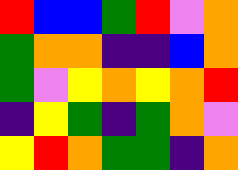[["red", "blue", "blue", "green", "red", "violet", "orange"], ["green", "orange", "orange", "indigo", "indigo", "blue", "orange"], ["green", "violet", "yellow", "orange", "yellow", "orange", "red"], ["indigo", "yellow", "green", "indigo", "green", "orange", "violet"], ["yellow", "red", "orange", "green", "green", "indigo", "orange"]]